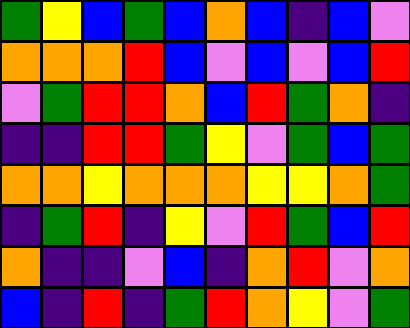[["green", "yellow", "blue", "green", "blue", "orange", "blue", "indigo", "blue", "violet"], ["orange", "orange", "orange", "red", "blue", "violet", "blue", "violet", "blue", "red"], ["violet", "green", "red", "red", "orange", "blue", "red", "green", "orange", "indigo"], ["indigo", "indigo", "red", "red", "green", "yellow", "violet", "green", "blue", "green"], ["orange", "orange", "yellow", "orange", "orange", "orange", "yellow", "yellow", "orange", "green"], ["indigo", "green", "red", "indigo", "yellow", "violet", "red", "green", "blue", "red"], ["orange", "indigo", "indigo", "violet", "blue", "indigo", "orange", "red", "violet", "orange"], ["blue", "indigo", "red", "indigo", "green", "red", "orange", "yellow", "violet", "green"]]